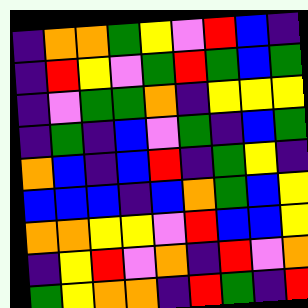[["indigo", "orange", "orange", "green", "yellow", "violet", "red", "blue", "indigo"], ["indigo", "red", "yellow", "violet", "green", "red", "green", "blue", "green"], ["indigo", "violet", "green", "green", "orange", "indigo", "yellow", "yellow", "yellow"], ["indigo", "green", "indigo", "blue", "violet", "green", "indigo", "blue", "green"], ["orange", "blue", "indigo", "blue", "red", "indigo", "green", "yellow", "indigo"], ["blue", "blue", "blue", "indigo", "blue", "orange", "green", "blue", "yellow"], ["orange", "orange", "yellow", "yellow", "violet", "red", "blue", "blue", "yellow"], ["indigo", "yellow", "red", "violet", "orange", "indigo", "red", "violet", "orange"], ["green", "yellow", "orange", "orange", "indigo", "red", "green", "indigo", "red"]]